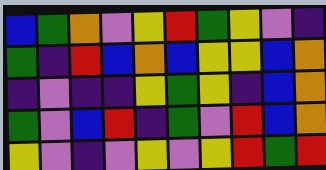[["blue", "green", "orange", "violet", "yellow", "red", "green", "yellow", "violet", "indigo"], ["green", "indigo", "red", "blue", "orange", "blue", "yellow", "yellow", "blue", "orange"], ["indigo", "violet", "indigo", "indigo", "yellow", "green", "yellow", "indigo", "blue", "orange"], ["green", "violet", "blue", "red", "indigo", "green", "violet", "red", "blue", "orange"], ["yellow", "violet", "indigo", "violet", "yellow", "violet", "yellow", "red", "green", "red"]]